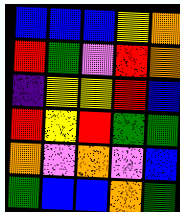[["blue", "blue", "blue", "yellow", "orange"], ["red", "green", "violet", "red", "orange"], ["indigo", "yellow", "yellow", "red", "blue"], ["red", "yellow", "red", "green", "green"], ["orange", "violet", "orange", "violet", "blue"], ["green", "blue", "blue", "orange", "green"]]